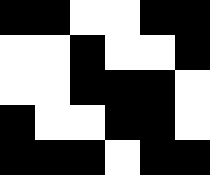[["black", "black", "white", "white", "black", "black"], ["white", "white", "black", "white", "white", "black"], ["white", "white", "black", "black", "black", "white"], ["black", "white", "white", "black", "black", "white"], ["black", "black", "black", "white", "black", "black"]]